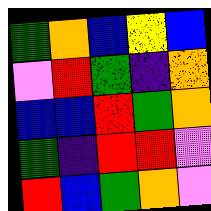[["green", "orange", "blue", "yellow", "blue"], ["violet", "red", "green", "indigo", "orange"], ["blue", "blue", "red", "green", "orange"], ["green", "indigo", "red", "red", "violet"], ["red", "blue", "green", "orange", "violet"]]